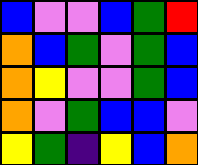[["blue", "violet", "violet", "blue", "green", "red"], ["orange", "blue", "green", "violet", "green", "blue"], ["orange", "yellow", "violet", "violet", "green", "blue"], ["orange", "violet", "green", "blue", "blue", "violet"], ["yellow", "green", "indigo", "yellow", "blue", "orange"]]